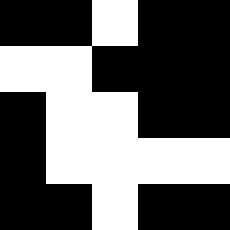[["black", "black", "white", "black", "black"], ["white", "white", "black", "black", "black"], ["black", "white", "white", "black", "black"], ["black", "white", "white", "white", "white"], ["black", "black", "white", "black", "black"]]